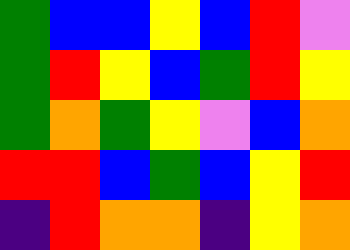[["green", "blue", "blue", "yellow", "blue", "red", "violet"], ["green", "red", "yellow", "blue", "green", "red", "yellow"], ["green", "orange", "green", "yellow", "violet", "blue", "orange"], ["red", "red", "blue", "green", "blue", "yellow", "red"], ["indigo", "red", "orange", "orange", "indigo", "yellow", "orange"]]